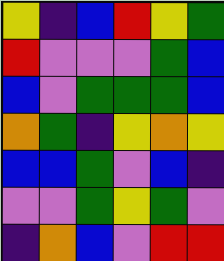[["yellow", "indigo", "blue", "red", "yellow", "green"], ["red", "violet", "violet", "violet", "green", "blue"], ["blue", "violet", "green", "green", "green", "blue"], ["orange", "green", "indigo", "yellow", "orange", "yellow"], ["blue", "blue", "green", "violet", "blue", "indigo"], ["violet", "violet", "green", "yellow", "green", "violet"], ["indigo", "orange", "blue", "violet", "red", "red"]]